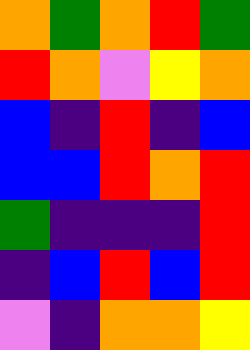[["orange", "green", "orange", "red", "green"], ["red", "orange", "violet", "yellow", "orange"], ["blue", "indigo", "red", "indigo", "blue"], ["blue", "blue", "red", "orange", "red"], ["green", "indigo", "indigo", "indigo", "red"], ["indigo", "blue", "red", "blue", "red"], ["violet", "indigo", "orange", "orange", "yellow"]]